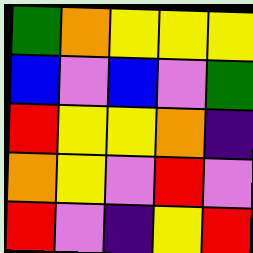[["green", "orange", "yellow", "yellow", "yellow"], ["blue", "violet", "blue", "violet", "green"], ["red", "yellow", "yellow", "orange", "indigo"], ["orange", "yellow", "violet", "red", "violet"], ["red", "violet", "indigo", "yellow", "red"]]